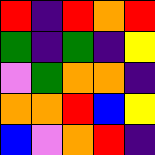[["red", "indigo", "red", "orange", "red"], ["green", "indigo", "green", "indigo", "yellow"], ["violet", "green", "orange", "orange", "indigo"], ["orange", "orange", "red", "blue", "yellow"], ["blue", "violet", "orange", "red", "indigo"]]